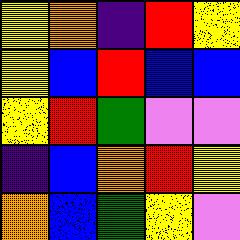[["yellow", "orange", "indigo", "red", "yellow"], ["yellow", "blue", "red", "blue", "blue"], ["yellow", "red", "green", "violet", "violet"], ["indigo", "blue", "orange", "red", "yellow"], ["orange", "blue", "green", "yellow", "violet"]]